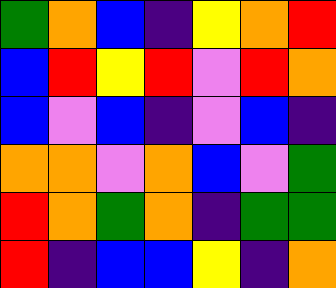[["green", "orange", "blue", "indigo", "yellow", "orange", "red"], ["blue", "red", "yellow", "red", "violet", "red", "orange"], ["blue", "violet", "blue", "indigo", "violet", "blue", "indigo"], ["orange", "orange", "violet", "orange", "blue", "violet", "green"], ["red", "orange", "green", "orange", "indigo", "green", "green"], ["red", "indigo", "blue", "blue", "yellow", "indigo", "orange"]]